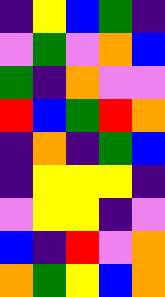[["indigo", "yellow", "blue", "green", "indigo"], ["violet", "green", "violet", "orange", "blue"], ["green", "indigo", "orange", "violet", "violet"], ["red", "blue", "green", "red", "orange"], ["indigo", "orange", "indigo", "green", "blue"], ["indigo", "yellow", "yellow", "yellow", "indigo"], ["violet", "yellow", "yellow", "indigo", "violet"], ["blue", "indigo", "red", "violet", "orange"], ["orange", "green", "yellow", "blue", "orange"]]